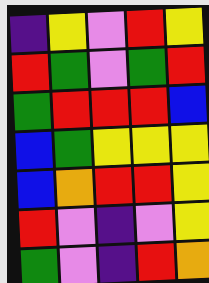[["indigo", "yellow", "violet", "red", "yellow"], ["red", "green", "violet", "green", "red"], ["green", "red", "red", "red", "blue"], ["blue", "green", "yellow", "yellow", "yellow"], ["blue", "orange", "red", "red", "yellow"], ["red", "violet", "indigo", "violet", "yellow"], ["green", "violet", "indigo", "red", "orange"]]